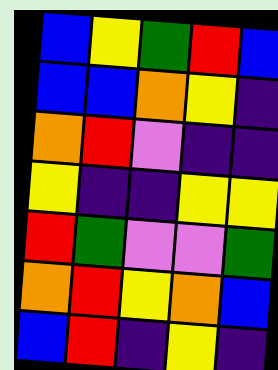[["blue", "yellow", "green", "red", "blue"], ["blue", "blue", "orange", "yellow", "indigo"], ["orange", "red", "violet", "indigo", "indigo"], ["yellow", "indigo", "indigo", "yellow", "yellow"], ["red", "green", "violet", "violet", "green"], ["orange", "red", "yellow", "orange", "blue"], ["blue", "red", "indigo", "yellow", "indigo"]]